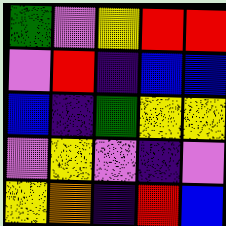[["green", "violet", "yellow", "red", "red"], ["violet", "red", "indigo", "blue", "blue"], ["blue", "indigo", "green", "yellow", "yellow"], ["violet", "yellow", "violet", "indigo", "violet"], ["yellow", "orange", "indigo", "red", "blue"]]